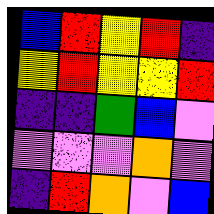[["blue", "red", "yellow", "red", "indigo"], ["yellow", "red", "yellow", "yellow", "red"], ["indigo", "indigo", "green", "blue", "violet"], ["violet", "violet", "violet", "orange", "violet"], ["indigo", "red", "orange", "violet", "blue"]]